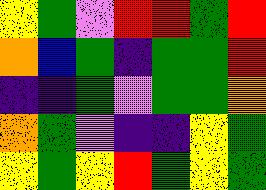[["yellow", "green", "violet", "red", "red", "green", "red"], ["orange", "blue", "green", "indigo", "green", "green", "red"], ["indigo", "indigo", "green", "violet", "green", "green", "orange"], ["orange", "green", "violet", "indigo", "indigo", "yellow", "green"], ["yellow", "green", "yellow", "red", "green", "yellow", "green"]]